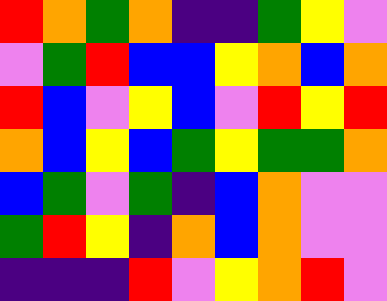[["red", "orange", "green", "orange", "indigo", "indigo", "green", "yellow", "violet"], ["violet", "green", "red", "blue", "blue", "yellow", "orange", "blue", "orange"], ["red", "blue", "violet", "yellow", "blue", "violet", "red", "yellow", "red"], ["orange", "blue", "yellow", "blue", "green", "yellow", "green", "green", "orange"], ["blue", "green", "violet", "green", "indigo", "blue", "orange", "violet", "violet"], ["green", "red", "yellow", "indigo", "orange", "blue", "orange", "violet", "violet"], ["indigo", "indigo", "indigo", "red", "violet", "yellow", "orange", "red", "violet"]]